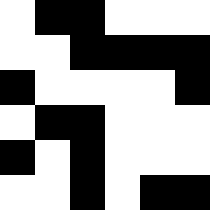[["white", "black", "black", "white", "white", "white"], ["white", "white", "black", "black", "black", "black"], ["black", "white", "white", "white", "white", "black"], ["white", "black", "black", "white", "white", "white"], ["black", "white", "black", "white", "white", "white"], ["white", "white", "black", "white", "black", "black"]]